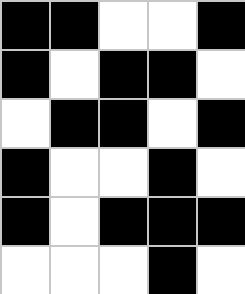[["black", "black", "white", "white", "black"], ["black", "white", "black", "black", "white"], ["white", "black", "black", "white", "black"], ["black", "white", "white", "black", "white"], ["black", "white", "black", "black", "black"], ["white", "white", "white", "black", "white"]]